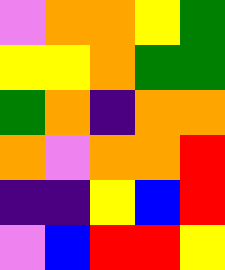[["violet", "orange", "orange", "yellow", "green"], ["yellow", "yellow", "orange", "green", "green"], ["green", "orange", "indigo", "orange", "orange"], ["orange", "violet", "orange", "orange", "red"], ["indigo", "indigo", "yellow", "blue", "red"], ["violet", "blue", "red", "red", "yellow"]]